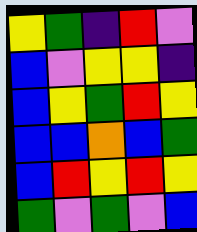[["yellow", "green", "indigo", "red", "violet"], ["blue", "violet", "yellow", "yellow", "indigo"], ["blue", "yellow", "green", "red", "yellow"], ["blue", "blue", "orange", "blue", "green"], ["blue", "red", "yellow", "red", "yellow"], ["green", "violet", "green", "violet", "blue"]]